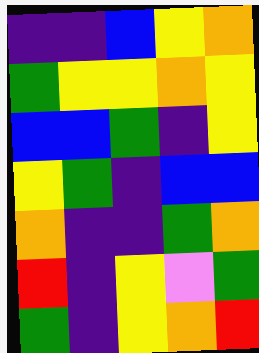[["indigo", "indigo", "blue", "yellow", "orange"], ["green", "yellow", "yellow", "orange", "yellow"], ["blue", "blue", "green", "indigo", "yellow"], ["yellow", "green", "indigo", "blue", "blue"], ["orange", "indigo", "indigo", "green", "orange"], ["red", "indigo", "yellow", "violet", "green"], ["green", "indigo", "yellow", "orange", "red"]]